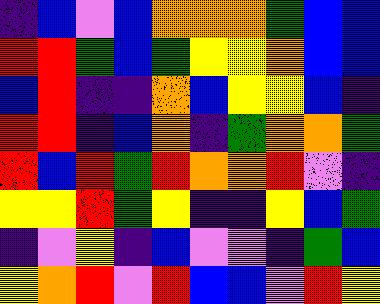[["indigo", "blue", "violet", "blue", "orange", "orange", "orange", "green", "blue", "blue"], ["red", "red", "green", "blue", "green", "yellow", "yellow", "orange", "blue", "blue"], ["blue", "red", "indigo", "indigo", "orange", "blue", "yellow", "yellow", "blue", "indigo"], ["red", "red", "indigo", "blue", "orange", "indigo", "green", "orange", "orange", "green"], ["red", "blue", "red", "green", "red", "orange", "orange", "red", "violet", "indigo"], ["yellow", "yellow", "red", "green", "yellow", "indigo", "indigo", "yellow", "blue", "green"], ["indigo", "violet", "yellow", "indigo", "blue", "violet", "violet", "indigo", "green", "blue"], ["yellow", "orange", "red", "violet", "red", "blue", "blue", "violet", "red", "yellow"]]